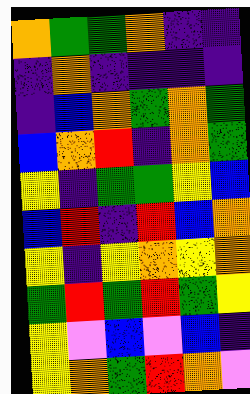[["orange", "green", "green", "orange", "indigo", "indigo"], ["indigo", "orange", "indigo", "indigo", "indigo", "indigo"], ["indigo", "blue", "orange", "green", "orange", "green"], ["blue", "orange", "red", "indigo", "orange", "green"], ["yellow", "indigo", "green", "green", "yellow", "blue"], ["blue", "red", "indigo", "red", "blue", "orange"], ["yellow", "indigo", "yellow", "orange", "yellow", "orange"], ["green", "red", "green", "red", "green", "yellow"], ["yellow", "violet", "blue", "violet", "blue", "indigo"], ["yellow", "orange", "green", "red", "orange", "violet"]]